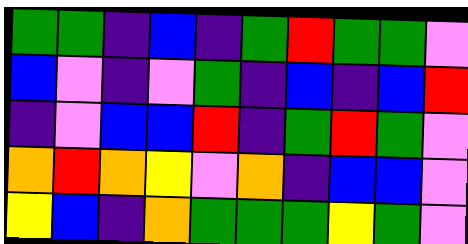[["green", "green", "indigo", "blue", "indigo", "green", "red", "green", "green", "violet"], ["blue", "violet", "indigo", "violet", "green", "indigo", "blue", "indigo", "blue", "red"], ["indigo", "violet", "blue", "blue", "red", "indigo", "green", "red", "green", "violet"], ["orange", "red", "orange", "yellow", "violet", "orange", "indigo", "blue", "blue", "violet"], ["yellow", "blue", "indigo", "orange", "green", "green", "green", "yellow", "green", "violet"]]